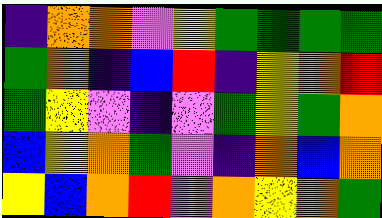[["indigo", "orange", "orange", "violet", "yellow", "green", "green", "green", "green"], ["green", "orange", "indigo", "blue", "red", "indigo", "yellow", "orange", "red"], ["green", "yellow", "violet", "indigo", "violet", "green", "yellow", "green", "orange"], ["blue", "yellow", "orange", "green", "violet", "indigo", "orange", "blue", "orange"], ["yellow", "blue", "orange", "red", "violet", "orange", "yellow", "orange", "green"]]